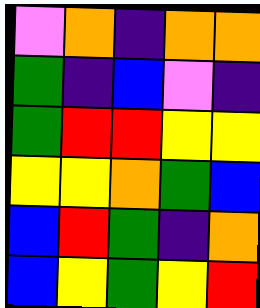[["violet", "orange", "indigo", "orange", "orange"], ["green", "indigo", "blue", "violet", "indigo"], ["green", "red", "red", "yellow", "yellow"], ["yellow", "yellow", "orange", "green", "blue"], ["blue", "red", "green", "indigo", "orange"], ["blue", "yellow", "green", "yellow", "red"]]